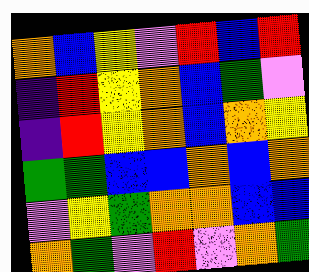[["orange", "blue", "yellow", "violet", "red", "blue", "red"], ["indigo", "red", "yellow", "orange", "blue", "green", "violet"], ["indigo", "red", "yellow", "orange", "blue", "orange", "yellow"], ["green", "green", "blue", "blue", "orange", "blue", "orange"], ["violet", "yellow", "green", "orange", "orange", "blue", "blue"], ["orange", "green", "violet", "red", "violet", "orange", "green"]]